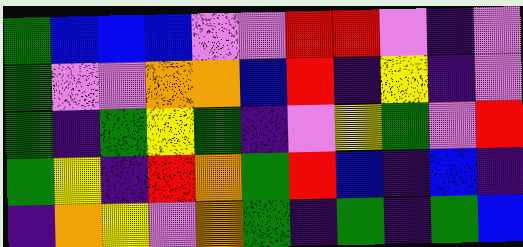[["green", "blue", "blue", "blue", "violet", "violet", "red", "red", "violet", "indigo", "violet"], ["green", "violet", "violet", "orange", "orange", "blue", "red", "indigo", "yellow", "indigo", "violet"], ["green", "indigo", "green", "yellow", "green", "indigo", "violet", "yellow", "green", "violet", "red"], ["green", "yellow", "indigo", "red", "orange", "green", "red", "blue", "indigo", "blue", "indigo"], ["indigo", "orange", "yellow", "violet", "orange", "green", "indigo", "green", "indigo", "green", "blue"]]